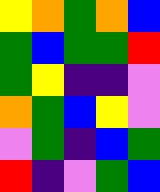[["yellow", "orange", "green", "orange", "blue"], ["green", "blue", "green", "green", "red"], ["green", "yellow", "indigo", "indigo", "violet"], ["orange", "green", "blue", "yellow", "violet"], ["violet", "green", "indigo", "blue", "green"], ["red", "indigo", "violet", "green", "blue"]]